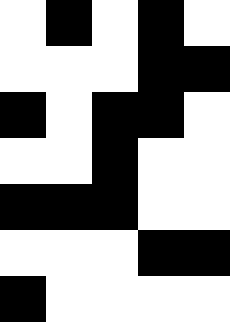[["white", "black", "white", "black", "white"], ["white", "white", "white", "black", "black"], ["black", "white", "black", "black", "white"], ["white", "white", "black", "white", "white"], ["black", "black", "black", "white", "white"], ["white", "white", "white", "black", "black"], ["black", "white", "white", "white", "white"]]